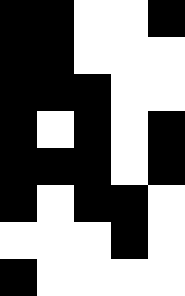[["black", "black", "white", "white", "black"], ["black", "black", "white", "white", "white"], ["black", "black", "black", "white", "white"], ["black", "white", "black", "white", "black"], ["black", "black", "black", "white", "black"], ["black", "white", "black", "black", "white"], ["white", "white", "white", "black", "white"], ["black", "white", "white", "white", "white"]]